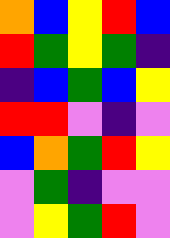[["orange", "blue", "yellow", "red", "blue"], ["red", "green", "yellow", "green", "indigo"], ["indigo", "blue", "green", "blue", "yellow"], ["red", "red", "violet", "indigo", "violet"], ["blue", "orange", "green", "red", "yellow"], ["violet", "green", "indigo", "violet", "violet"], ["violet", "yellow", "green", "red", "violet"]]